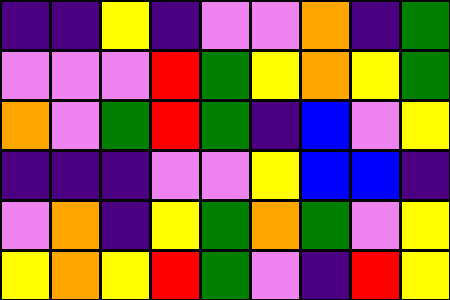[["indigo", "indigo", "yellow", "indigo", "violet", "violet", "orange", "indigo", "green"], ["violet", "violet", "violet", "red", "green", "yellow", "orange", "yellow", "green"], ["orange", "violet", "green", "red", "green", "indigo", "blue", "violet", "yellow"], ["indigo", "indigo", "indigo", "violet", "violet", "yellow", "blue", "blue", "indigo"], ["violet", "orange", "indigo", "yellow", "green", "orange", "green", "violet", "yellow"], ["yellow", "orange", "yellow", "red", "green", "violet", "indigo", "red", "yellow"]]